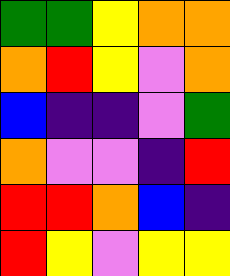[["green", "green", "yellow", "orange", "orange"], ["orange", "red", "yellow", "violet", "orange"], ["blue", "indigo", "indigo", "violet", "green"], ["orange", "violet", "violet", "indigo", "red"], ["red", "red", "orange", "blue", "indigo"], ["red", "yellow", "violet", "yellow", "yellow"]]